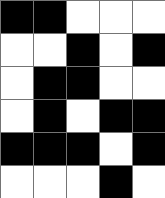[["black", "black", "white", "white", "white"], ["white", "white", "black", "white", "black"], ["white", "black", "black", "white", "white"], ["white", "black", "white", "black", "black"], ["black", "black", "black", "white", "black"], ["white", "white", "white", "black", "white"]]